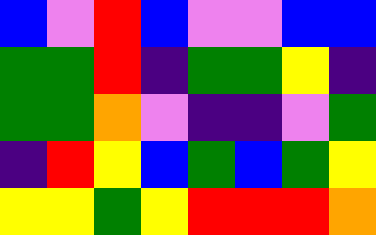[["blue", "violet", "red", "blue", "violet", "violet", "blue", "blue"], ["green", "green", "red", "indigo", "green", "green", "yellow", "indigo"], ["green", "green", "orange", "violet", "indigo", "indigo", "violet", "green"], ["indigo", "red", "yellow", "blue", "green", "blue", "green", "yellow"], ["yellow", "yellow", "green", "yellow", "red", "red", "red", "orange"]]